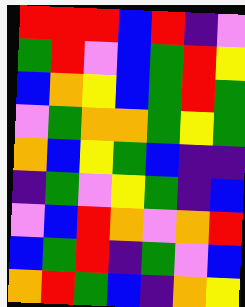[["red", "red", "red", "blue", "red", "indigo", "violet"], ["green", "red", "violet", "blue", "green", "red", "yellow"], ["blue", "orange", "yellow", "blue", "green", "red", "green"], ["violet", "green", "orange", "orange", "green", "yellow", "green"], ["orange", "blue", "yellow", "green", "blue", "indigo", "indigo"], ["indigo", "green", "violet", "yellow", "green", "indigo", "blue"], ["violet", "blue", "red", "orange", "violet", "orange", "red"], ["blue", "green", "red", "indigo", "green", "violet", "blue"], ["orange", "red", "green", "blue", "indigo", "orange", "yellow"]]